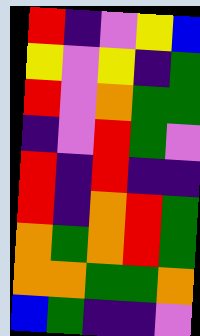[["red", "indigo", "violet", "yellow", "blue"], ["yellow", "violet", "yellow", "indigo", "green"], ["red", "violet", "orange", "green", "green"], ["indigo", "violet", "red", "green", "violet"], ["red", "indigo", "red", "indigo", "indigo"], ["red", "indigo", "orange", "red", "green"], ["orange", "green", "orange", "red", "green"], ["orange", "orange", "green", "green", "orange"], ["blue", "green", "indigo", "indigo", "violet"]]